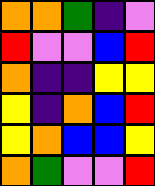[["orange", "orange", "green", "indigo", "violet"], ["red", "violet", "violet", "blue", "red"], ["orange", "indigo", "indigo", "yellow", "yellow"], ["yellow", "indigo", "orange", "blue", "red"], ["yellow", "orange", "blue", "blue", "yellow"], ["orange", "green", "violet", "violet", "red"]]